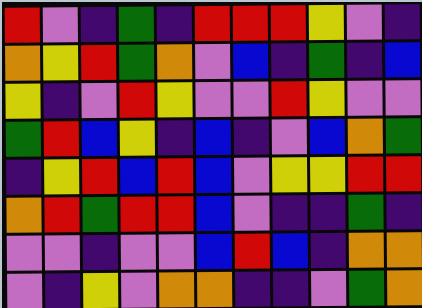[["red", "violet", "indigo", "green", "indigo", "red", "red", "red", "yellow", "violet", "indigo"], ["orange", "yellow", "red", "green", "orange", "violet", "blue", "indigo", "green", "indigo", "blue"], ["yellow", "indigo", "violet", "red", "yellow", "violet", "violet", "red", "yellow", "violet", "violet"], ["green", "red", "blue", "yellow", "indigo", "blue", "indigo", "violet", "blue", "orange", "green"], ["indigo", "yellow", "red", "blue", "red", "blue", "violet", "yellow", "yellow", "red", "red"], ["orange", "red", "green", "red", "red", "blue", "violet", "indigo", "indigo", "green", "indigo"], ["violet", "violet", "indigo", "violet", "violet", "blue", "red", "blue", "indigo", "orange", "orange"], ["violet", "indigo", "yellow", "violet", "orange", "orange", "indigo", "indigo", "violet", "green", "orange"]]